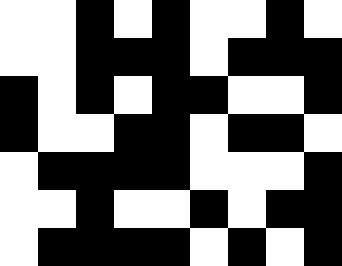[["white", "white", "black", "white", "black", "white", "white", "black", "white"], ["white", "white", "black", "black", "black", "white", "black", "black", "black"], ["black", "white", "black", "white", "black", "black", "white", "white", "black"], ["black", "white", "white", "black", "black", "white", "black", "black", "white"], ["white", "black", "black", "black", "black", "white", "white", "white", "black"], ["white", "white", "black", "white", "white", "black", "white", "black", "black"], ["white", "black", "black", "black", "black", "white", "black", "white", "black"]]